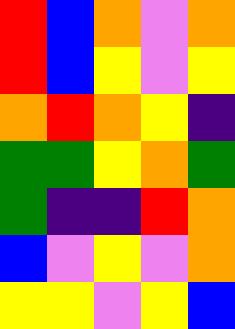[["red", "blue", "orange", "violet", "orange"], ["red", "blue", "yellow", "violet", "yellow"], ["orange", "red", "orange", "yellow", "indigo"], ["green", "green", "yellow", "orange", "green"], ["green", "indigo", "indigo", "red", "orange"], ["blue", "violet", "yellow", "violet", "orange"], ["yellow", "yellow", "violet", "yellow", "blue"]]